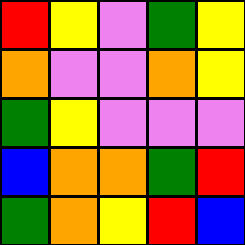[["red", "yellow", "violet", "green", "yellow"], ["orange", "violet", "violet", "orange", "yellow"], ["green", "yellow", "violet", "violet", "violet"], ["blue", "orange", "orange", "green", "red"], ["green", "orange", "yellow", "red", "blue"]]